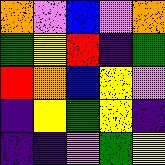[["orange", "violet", "blue", "violet", "orange"], ["green", "yellow", "red", "indigo", "green"], ["red", "orange", "blue", "yellow", "violet"], ["indigo", "yellow", "green", "yellow", "indigo"], ["indigo", "indigo", "violet", "green", "yellow"]]